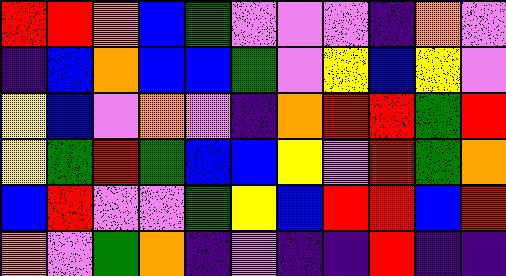[["red", "red", "orange", "blue", "green", "violet", "violet", "violet", "indigo", "orange", "violet"], ["indigo", "blue", "orange", "blue", "blue", "green", "violet", "yellow", "blue", "yellow", "violet"], ["yellow", "blue", "violet", "orange", "violet", "indigo", "orange", "red", "red", "green", "red"], ["yellow", "green", "red", "green", "blue", "blue", "yellow", "violet", "red", "green", "orange"], ["blue", "red", "violet", "violet", "green", "yellow", "blue", "red", "red", "blue", "red"], ["orange", "violet", "green", "orange", "indigo", "violet", "indigo", "indigo", "red", "indigo", "indigo"]]